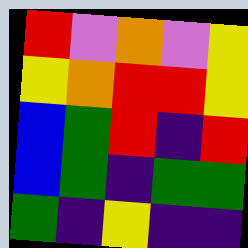[["red", "violet", "orange", "violet", "yellow"], ["yellow", "orange", "red", "red", "yellow"], ["blue", "green", "red", "indigo", "red"], ["blue", "green", "indigo", "green", "green"], ["green", "indigo", "yellow", "indigo", "indigo"]]